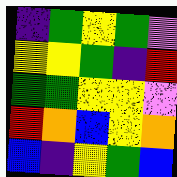[["indigo", "green", "yellow", "green", "violet"], ["yellow", "yellow", "green", "indigo", "red"], ["green", "green", "yellow", "yellow", "violet"], ["red", "orange", "blue", "yellow", "orange"], ["blue", "indigo", "yellow", "green", "blue"]]